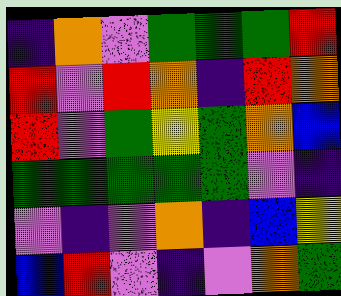[["indigo", "orange", "violet", "green", "green", "green", "red"], ["red", "violet", "red", "orange", "indigo", "red", "orange"], ["red", "violet", "green", "yellow", "green", "orange", "blue"], ["green", "green", "green", "green", "green", "violet", "indigo"], ["violet", "indigo", "violet", "orange", "indigo", "blue", "yellow"], ["blue", "red", "violet", "indigo", "violet", "orange", "green"]]